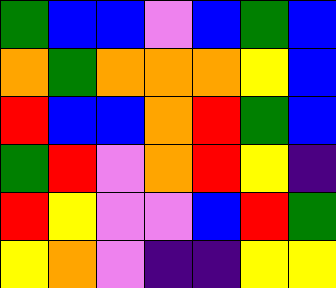[["green", "blue", "blue", "violet", "blue", "green", "blue"], ["orange", "green", "orange", "orange", "orange", "yellow", "blue"], ["red", "blue", "blue", "orange", "red", "green", "blue"], ["green", "red", "violet", "orange", "red", "yellow", "indigo"], ["red", "yellow", "violet", "violet", "blue", "red", "green"], ["yellow", "orange", "violet", "indigo", "indigo", "yellow", "yellow"]]